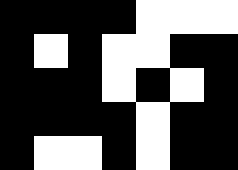[["black", "black", "black", "black", "white", "white", "white"], ["black", "white", "black", "white", "white", "black", "black"], ["black", "black", "black", "white", "black", "white", "black"], ["black", "black", "black", "black", "white", "black", "black"], ["black", "white", "white", "black", "white", "black", "black"]]